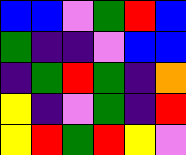[["blue", "blue", "violet", "green", "red", "blue"], ["green", "indigo", "indigo", "violet", "blue", "blue"], ["indigo", "green", "red", "green", "indigo", "orange"], ["yellow", "indigo", "violet", "green", "indigo", "red"], ["yellow", "red", "green", "red", "yellow", "violet"]]